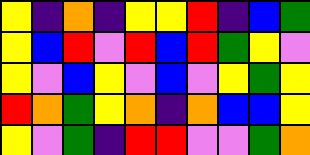[["yellow", "indigo", "orange", "indigo", "yellow", "yellow", "red", "indigo", "blue", "green"], ["yellow", "blue", "red", "violet", "red", "blue", "red", "green", "yellow", "violet"], ["yellow", "violet", "blue", "yellow", "violet", "blue", "violet", "yellow", "green", "yellow"], ["red", "orange", "green", "yellow", "orange", "indigo", "orange", "blue", "blue", "yellow"], ["yellow", "violet", "green", "indigo", "red", "red", "violet", "violet", "green", "orange"]]